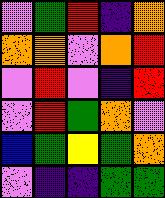[["violet", "green", "red", "indigo", "orange"], ["orange", "orange", "violet", "orange", "red"], ["violet", "red", "violet", "indigo", "red"], ["violet", "red", "green", "orange", "violet"], ["blue", "green", "yellow", "green", "orange"], ["violet", "indigo", "indigo", "green", "green"]]